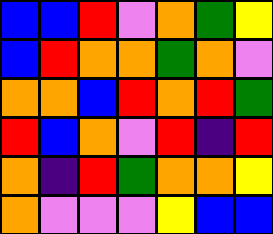[["blue", "blue", "red", "violet", "orange", "green", "yellow"], ["blue", "red", "orange", "orange", "green", "orange", "violet"], ["orange", "orange", "blue", "red", "orange", "red", "green"], ["red", "blue", "orange", "violet", "red", "indigo", "red"], ["orange", "indigo", "red", "green", "orange", "orange", "yellow"], ["orange", "violet", "violet", "violet", "yellow", "blue", "blue"]]